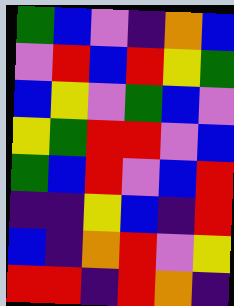[["green", "blue", "violet", "indigo", "orange", "blue"], ["violet", "red", "blue", "red", "yellow", "green"], ["blue", "yellow", "violet", "green", "blue", "violet"], ["yellow", "green", "red", "red", "violet", "blue"], ["green", "blue", "red", "violet", "blue", "red"], ["indigo", "indigo", "yellow", "blue", "indigo", "red"], ["blue", "indigo", "orange", "red", "violet", "yellow"], ["red", "red", "indigo", "red", "orange", "indigo"]]